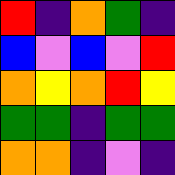[["red", "indigo", "orange", "green", "indigo"], ["blue", "violet", "blue", "violet", "red"], ["orange", "yellow", "orange", "red", "yellow"], ["green", "green", "indigo", "green", "green"], ["orange", "orange", "indigo", "violet", "indigo"]]